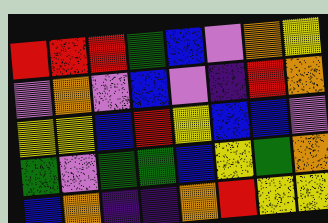[["red", "red", "red", "green", "blue", "violet", "orange", "yellow"], ["violet", "orange", "violet", "blue", "violet", "indigo", "red", "orange"], ["yellow", "yellow", "blue", "red", "yellow", "blue", "blue", "violet"], ["green", "violet", "green", "green", "blue", "yellow", "green", "orange"], ["blue", "orange", "indigo", "indigo", "orange", "red", "yellow", "yellow"]]